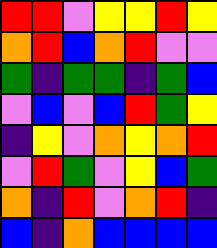[["red", "red", "violet", "yellow", "yellow", "red", "yellow"], ["orange", "red", "blue", "orange", "red", "violet", "violet"], ["green", "indigo", "green", "green", "indigo", "green", "blue"], ["violet", "blue", "violet", "blue", "red", "green", "yellow"], ["indigo", "yellow", "violet", "orange", "yellow", "orange", "red"], ["violet", "red", "green", "violet", "yellow", "blue", "green"], ["orange", "indigo", "red", "violet", "orange", "red", "indigo"], ["blue", "indigo", "orange", "blue", "blue", "blue", "blue"]]